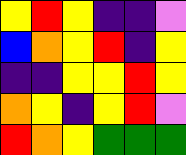[["yellow", "red", "yellow", "indigo", "indigo", "violet"], ["blue", "orange", "yellow", "red", "indigo", "yellow"], ["indigo", "indigo", "yellow", "yellow", "red", "yellow"], ["orange", "yellow", "indigo", "yellow", "red", "violet"], ["red", "orange", "yellow", "green", "green", "green"]]